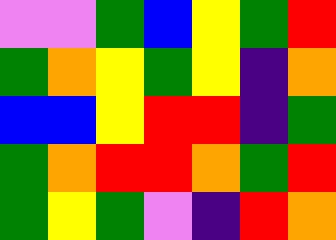[["violet", "violet", "green", "blue", "yellow", "green", "red"], ["green", "orange", "yellow", "green", "yellow", "indigo", "orange"], ["blue", "blue", "yellow", "red", "red", "indigo", "green"], ["green", "orange", "red", "red", "orange", "green", "red"], ["green", "yellow", "green", "violet", "indigo", "red", "orange"]]